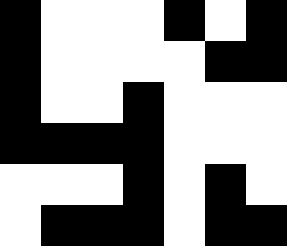[["black", "white", "white", "white", "black", "white", "black"], ["black", "white", "white", "white", "white", "black", "black"], ["black", "white", "white", "black", "white", "white", "white"], ["black", "black", "black", "black", "white", "white", "white"], ["white", "white", "white", "black", "white", "black", "white"], ["white", "black", "black", "black", "white", "black", "black"]]